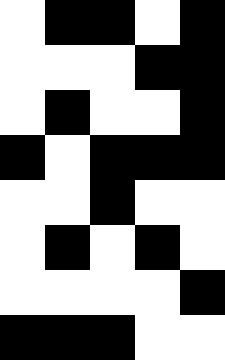[["white", "black", "black", "white", "black"], ["white", "white", "white", "black", "black"], ["white", "black", "white", "white", "black"], ["black", "white", "black", "black", "black"], ["white", "white", "black", "white", "white"], ["white", "black", "white", "black", "white"], ["white", "white", "white", "white", "black"], ["black", "black", "black", "white", "white"]]